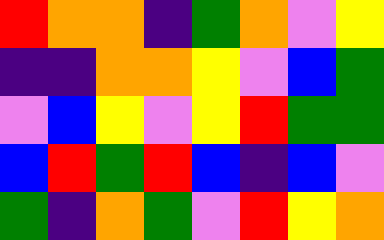[["red", "orange", "orange", "indigo", "green", "orange", "violet", "yellow"], ["indigo", "indigo", "orange", "orange", "yellow", "violet", "blue", "green"], ["violet", "blue", "yellow", "violet", "yellow", "red", "green", "green"], ["blue", "red", "green", "red", "blue", "indigo", "blue", "violet"], ["green", "indigo", "orange", "green", "violet", "red", "yellow", "orange"]]